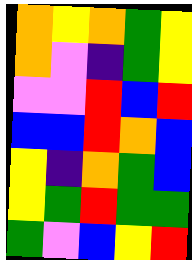[["orange", "yellow", "orange", "green", "yellow"], ["orange", "violet", "indigo", "green", "yellow"], ["violet", "violet", "red", "blue", "red"], ["blue", "blue", "red", "orange", "blue"], ["yellow", "indigo", "orange", "green", "blue"], ["yellow", "green", "red", "green", "green"], ["green", "violet", "blue", "yellow", "red"]]